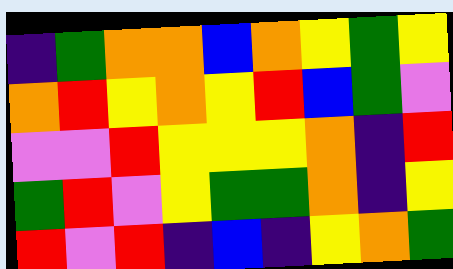[["indigo", "green", "orange", "orange", "blue", "orange", "yellow", "green", "yellow"], ["orange", "red", "yellow", "orange", "yellow", "red", "blue", "green", "violet"], ["violet", "violet", "red", "yellow", "yellow", "yellow", "orange", "indigo", "red"], ["green", "red", "violet", "yellow", "green", "green", "orange", "indigo", "yellow"], ["red", "violet", "red", "indigo", "blue", "indigo", "yellow", "orange", "green"]]